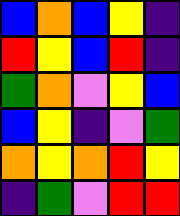[["blue", "orange", "blue", "yellow", "indigo"], ["red", "yellow", "blue", "red", "indigo"], ["green", "orange", "violet", "yellow", "blue"], ["blue", "yellow", "indigo", "violet", "green"], ["orange", "yellow", "orange", "red", "yellow"], ["indigo", "green", "violet", "red", "red"]]